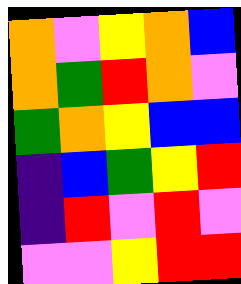[["orange", "violet", "yellow", "orange", "blue"], ["orange", "green", "red", "orange", "violet"], ["green", "orange", "yellow", "blue", "blue"], ["indigo", "blue", "green", "yellow", "red"], ["indigo", "red", "violet", "red", "violet"], ["violet", "violet", "yellow", "red", "red"]]